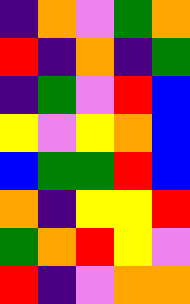[["indigo", "orange", "violet", "green", "orange"], ["red", "indigo", "orange", "indigo", "green"], ["indigo", "green", "violet", "red", "blue"], ["yellow", "violet", "yellow", "orange", "blue"], ["blue", "green", "green", "red", "blue"], ["orange", "indigo", "yellow", "yellow", "red"], ["green", "orange", "red", "yellow", "violet"], ["red", "indigo", "violet", "orange", "orange"]]